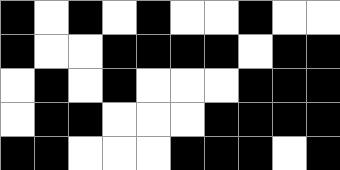[["black", "white", "black", "white", "black", "white", "white", "black", "white", "white"], ["black", "white", "white", "black", "black", "black", "black", "white", "black", "black"], ["white", "black", "white", "black", "white", "white", "white", "black", "black", "black"], ["white", "black", "black", "white", "white", "white", "black", "black", "black", "black"], ["black", "black", "white", "white", "white", "black", "black", "black", "white", "black"]]